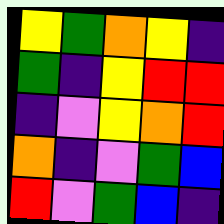[["yellow", "green", "orange", "yellow", "indigo"], ["green", "indigo", "yellow", "red", "red"], ["indigo", "violet", "yellow", "orange", "red"], ["orange", "indigo", "violet", "green", "blue"], ["red", "violet", "green", "blue", "indigo"]]